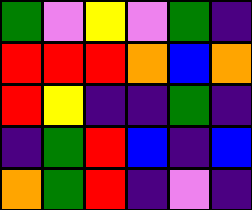[["green", "violet", "yellow", "violet", "green", "indigo"], ["red", "red", "red", "orange", "blue", "orange"], ["red", "yellow", "indigo", "indigo", "green", "indigo"], ["indigo", "green", "red", "blue", "indigo", "blue"], ["orange", "green", "red", "indigo", "violet", "indigo"]]